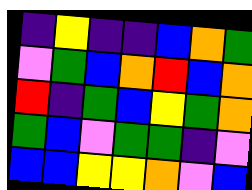[["indigo", "yellow", "indigo", "indigo", "blue", "orange", "green"], ["violet", "green", "blue", "orange", "red", "blue", "orange"], ["red", "indigo", "green", "blue", "yellow", "green", "orange"], ["green", "blue", "violet", "green", "green", "indigo", "violet"], ["blue", "blue", "yellow", "yellow", "orange", "violet", "blue"]]